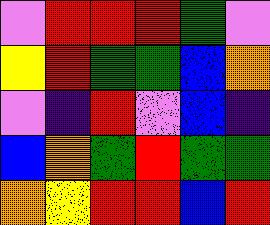[["violet", "red", "red", "red", "green", "violet"], ["yellow", "red", "green", "green", "blue", "orange"], ["violet", "indigo", "red", "violet", "blue", "indigo"], ["blue", "orange", "green", "red", "green", "green"], ["orange", "yellow", "red", "red", "blue", "red"]]